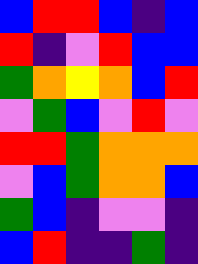[["blue", "red", "red", "blue", "indigo", "blue"], ["red", "indigo", "violet", "red", "blue", "blue"], ["green", "orange", "yellow", "orange", "blue", "red"], ["violet", "green", "blue", "violet", "red", "violet"], ["red", "red", "green", "orange", "orange", "orange"], ["violet", "blue", "green", "orange", "orange", "blue"], ["green", "blue", "indigo", "violet", "violet", "indigo"], ["blue", "red", "indigo", "indigo", "green", "indigo"]]